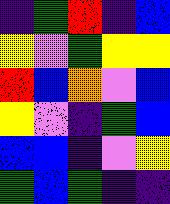[["indigo", "green", "red", "indigo", "blue"], ["yellow", "violet", "green", "yellow", "yellow"], ["red", "blue", "orange", "violet", "blue"], ["yellow", "violet", "indigo", "green", "blue"], ["blue", "blue", "indigo", "violet", "yellow"], ["green", "blue", "green", "indigo", "indigo"]]